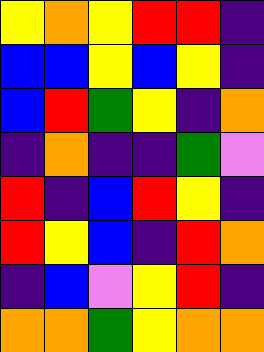[["yellow", "orange", "yellow", "red", "red", "indigo"], ["blue", "blue", "yellow", "blue", "yellow", "indigo"], ["blue", "red", "green", "yellow", "indigo", "orange"], ["indigo", "orange", "indigo", "indigo", "green", "violet"], ["red", "indigo", "blue", "red", "yellow", "indigo"], ["red", "yellow", "blue", "indigo", "red", "orange"], ["indigo", "blue", "violet", "yellow", "red", "indigo"], ["orange", "orange", "green", "yellow", "orange", "orange"]]